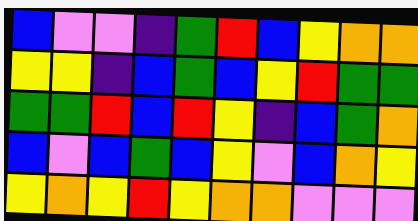[["blue", "violet", "violet", "indigo", "green", "red", "blue", "yellow", "orange", "orange"], ["yellow", "yellow", "indigo", "blue", "green", "blue", "yellow", "red", "green", "green"], ["green", "green", "red", "blue", "red", "yellow", "indigo", "blue", "green", "orange"], ["blue", "violet", "blue", "green", "blue", "yellow", "violet", "blue", "orange", "yellow"], ["yellow", "orange", "yellow", "red", "yellow", "orange", "orange", "violet", "violet", "violet"]]